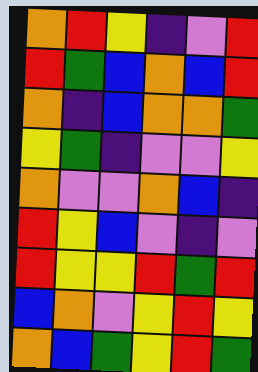[["orange", "red", "yellow", "indigo", "violet", "red"], ["red", "green", "blue", "orange", "blue", "red"], ["orange", "indigo", "blue", "orange", "orange", "green"], ["yellow", "green", "indigo", "violet", "violet", "yellow"], ["orange", "violet", "violet", "orange", "blue", "indigo"], ["red", "yellow", "blue", "violet", "indigo", "violet"], ["red", "yellow", "yellow", "red", "green", "red"], ["blue", "orange", "violet", "yellow", "red", "yellow"], ["orange", "blue", "green", "yellow", "red", "green"]]